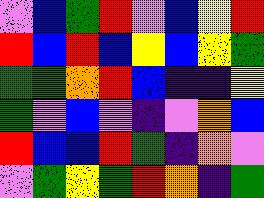[["violet", "blue", "green", "red", "violet", "blue", "yellow", "red"], ["red", "blue", "red", "blue", "yellow", "blue", "yellow", "green"], ["green", "green", "orange", "red", "blue", "indigo", "indigo", "yellow"], ["green", "violet", "blue", "violet", "indigo", "violet", "orange", "blue"], ["red", "blue", "blue", "red", "green", "indigo", "orange", "violet"], ["violet", "green", "yellow", "green", "red", "orange", "indigo", "green"]]